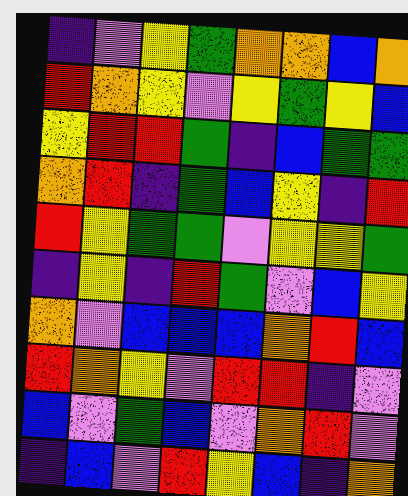[["indigo", "violet", "yellow", "green", "orange", "orange", "blue", "orange"], ["red", "orange", "yellow", "violet", "yellow", "green", "yellow", "blue"], ["yellow", "red", "red", "green", "indigo", "blue", "green", "green"], ["orange", "red", "indigo", "green", "blue", "yellow", "indigo", "red"], ["red", "yellow", "green", "green", "violet", "yellow", "yellow", "green"], ["indigo", "yellow", "indigo", "red", "green", "violet", "blue", "yellow"], ["orange", "violet", "blue", "blue", "blue", "orange", "red", "blue"], ["red", "orange", "yellow", "violet", "red", "red", "indigo", "violet"], ["blue", "violet", "green", "blue", "violet", "orange", "red", "violet"], ["indigo", "blue", "violet", "red", "yellow", "blue", "indigo", "orange"]]